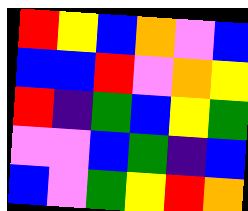[["red", "yellow", "blue", "orange", "violet", "blue"], ["blue", "blue", "red", "violet", "orange", "yellow"], ["red", "indigo", "green", "blue", "yellow", "green"], ["violet", "violet", "blue", "green", "indigo", "blue"], ["blue", "violet", "green", "yellow", "red", "orange"]]